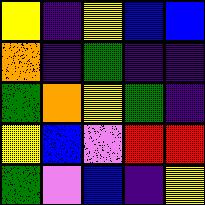[["yellow", "indigo", "yellow", "blue", "blue"], ["orange", "indigo", "green", "indigo", "indigo"], ["green", "orange", "yellow", "green", "indigo"], ["yellow", "blue", "violet", "red", "red"], ["green", "violet", "blue", "indigo", "yellow"]]